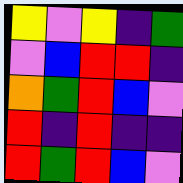[["yellow", "violet", "yellow", "indigo", "green"], ["violet", "blue", "red", "red", "indigo"], ["orange", "green", "red", "blue", "violet"], ["red", "indigo", "red", "indigo", "indigo"], ["red", "green", "red", "blue", "violet"]]